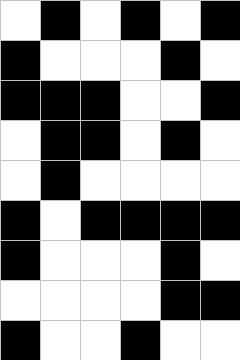[["white", "black", "white", "black", "white", "black"], ["black", "white", "white", "white", "black", "white"], ["black", "black", "black", "white", "white", "black"], ["white", "black", "black", "white", "black", "white"], ["white", "black", "white", "white", "white", "white"], ["black", "white", "black", "black", "black", "black"], ["black", "white", "white", "white", "black", "white"], ["white", "white", "white", "white", "black", "black"], ["black", "white", "white", "black", "white", "white"]]